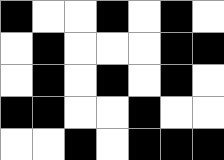[["black", "white", "white", "black", "white", "black", "white"], ["white", "black", "white", "white", "white", "black", "black"], ["white", "black", "white", "black", "white", "black", "white"], ["black", "black", "white", "white", "black", "white", "white"], ["white", "white", "black", "white", "black", "black", "black"]]